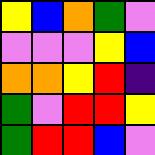[["yellow", "blue", "orange", "green", "violet"], ["violet", "violet", "violet", "yellow", "blue"], ["orange", "orange", "yellow", "red", "indigo"], ["green", "violet", "red", "red", "yellow"], ["green", "red", "red", "blue", "violet"]]